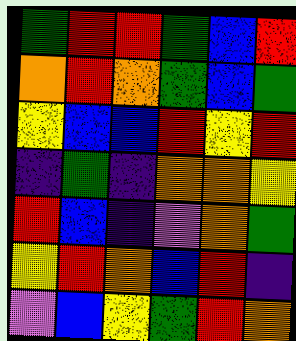[["green", "red", "red", "green", "blue", "red"], ["orange", "red", "orange", "green", "blue", "green"], ["yellow", "blue", "blue", "red", "yellow", "red"], ["indigo", "green", "indigo", "orange", "orange", "yellow"], ["red", "blue", "indigo", "violet", "orange", "green"], ["yellow", "red", "orange", "blue", "red", "indigo"], ["violet", "blue", "yellow", "green", "red", "orange"]]